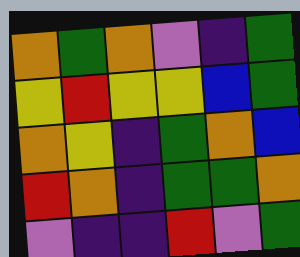[["orange", "green", "orange", "violet", "indigo", "green"], ["yellow", "red", "yellow", "yellow", "blue", "green"], ["orange", "yellow", "indigo", "green", "orange", "blue"], ["red", "orange", "indigo", "green", "green", "orange"], ["violet", "indigo", "indigo", "red", "violet", "green"]]